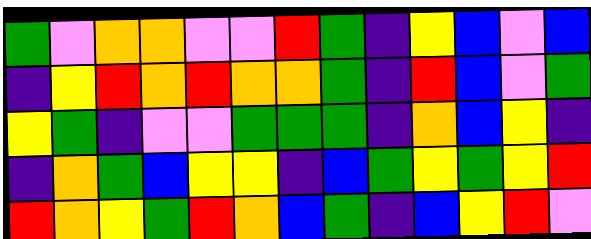[["green", "violet", "orange", "orange", "violet", "violet", "red", "green", "indigo", "yellow", "blue", "violet", "blue"], ["indigo", "yellow", "red", "orange", "red", "orange", "orange", "green", "indigo", "red", "blue", "violet", "green"], ["yellow", "green", "indigo", "violet", "violet", "green", "green", "green", "indigo", "orange", "blue", "yellow", "indigo"], ["indigo", "orange", "green", "blue", "yellow", "yellow", "indigo", "blue", "green", "yellow", "green", "yellow", "red"], ["red", "orange", "yellow", "green", "red", "orange", "blue", "green", "indigo", "blue", "yellow", "red", "violet"]]